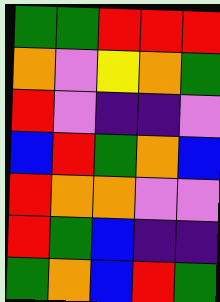[["green", "green", "red", "red", "red"], ["orange", "violet", "yellow", "orange", "green"], ["red", "violet", "indigo", "indigo", "violet"], ["blue", "red", "green", "orange", "blue"], ["red", "orange", "orange", "violet", "violet"], ["red", "green", "blue", "indigo", "indigo"], ["green", "orange", "blue", "red", "green"]]